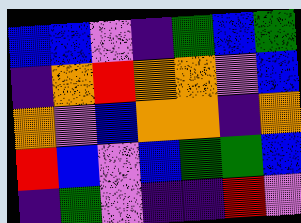[["blue", "blue", "violet", "indigo", "green", "blue", "green"], ["indigo", "orange", "red", "orange", "orange", "violet", "blue"], ["orange", "violet", "blue", "orange", "orange", "indigo", "orange"], ["red", "blue", "violet", "blue", "green", "green", "blue"], ["indigo", "green", "violet", "indigo", "indigo", "red", "violet"]]